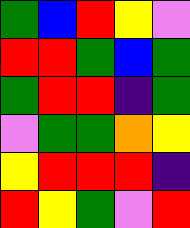[["green", "blue", "red", "yellow", "violet"], ["red", "red", "green", "blue", "green"], ["green", "red", "red", "indigo", "green"], ["violet", "green", "green", "orange", "yellow"], ["yellow", "red", "red", "red", "indigo"], ["red", "yellow", "green", "violet", "red"]]